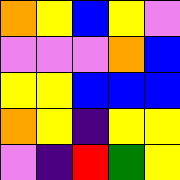[["orange", "yellow", "blue", "yellow", "violet"], ["violet", "violet", "violet", "orange", "blue"], ["yellow", "yellow", "blue", "blue", "blue"], ["orange", "yellow", "indigo", "yellow", "yellow"], ["violet", "indigo", "red", "green", "yellow"]]